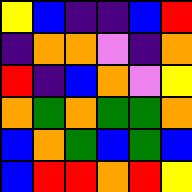[["yellow", "blue", "indigo", "indigo", "blue", "red"], ["indigo", "orange", "orange", "violet", "indigo", "orange"], ["red", "indigo", "blue", "orange", "violet", "yellow"], ["orange", "green", "orange", "green", "green", "orange"], ["blue", "orange", "green", "blue", "green", "blue"], ["blue", "red", "red", "orange", "red", "yellow"]]